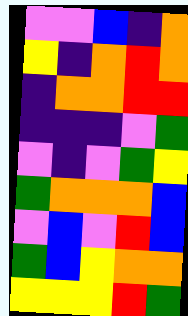[["violet", "violet", "blue", "indigo", "orange"], ["yellow", "indigo", "orange", "red", "orange"], ["indigo", "orange", "orange", "red", "red"], ["indigo", "indigo", "indigo", "violet", "green"], ["violet", "indigo", "violet", "green", "yellow"], ["green", "orange", "orange", "orange", "blue"], ["violet", "blue", "violet", "red", "blue"], ["green", "blue", "yellow", "orange", "orange"], ["yellow", "yellow", "yellow", "red", "green"]]